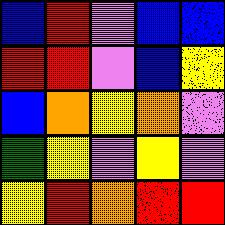[["blue", "red", "violet", "blue", "blue"], ["red", "red", "violet", "blue", "yellow"], ["blue", "orange", "yellow", "orange", "violet"], ["green", "yellow", "violet", "yellow", "violet"], ["yellow", "red", "orange", "red", "red"]]